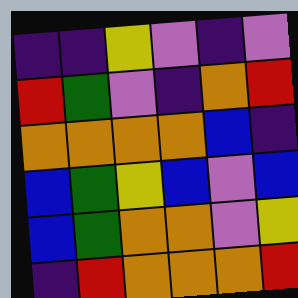[["indigo", "indigo", "yellow", "violet", "indigo", "violet"], ["red", "green", "violet", "indigo", "orange", "red"], ["orange", "orange", "orange", "orange", "blue", "indigo"], ["blue", "green", "yellow", "blue", "violet", "blue"], ["blue", "green", "orange", "orange", "violet", "yellow"], ["indigo", "red", "orange", "orange", "orange", "red"]]